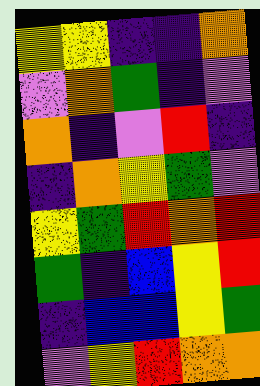[["yellow", "yellow", "indigo", "indigo", "orange"], ["violet", "orange", "green", "indigo", "violet"], ["orange", "indigo", "violet", "red", "indigo"], ["indigo", "orange", "yellow", "green", "violet"], ["yellow", "green", "red", "orange", "red"], ["green", "indigo", "blue", "yellow", "red"], ["indigo", "blue", "blue", "yellow", "green"], ["violet", "yellow", "red", "orange", "orange"]]